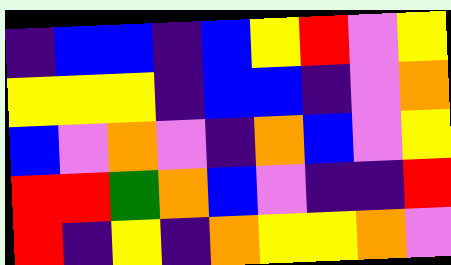[["indigo", "blue", "blue", "indigo", "blue", "yellow", "red", "violet", "yellow"], ["yellow", "yellow", "yellow", "indigo", "blue", "blue", "indigo", "violet", "orange"], ["blue", "violet", "orange", "violet", "indigo", "orange", "blue", "violet", "yellow"], ["red", "red", "green", "orange", "blue", "violet", "indigo", "indigo", "red"], ["red", "indigo", "yellow", "indigo", "orange", "yellow", "yellow", "orange", "violet"]]